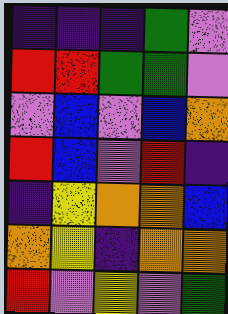[["indigo", "indigo", "indigo", "green", "violet"], ["red", "red", "green", "green", "violet"], ["violet", "blue", "violet", "blue", "orange"], ["red", "blue", "violet", "red", "indigo"], ["indigo", "yellow", "orange", "orange", "blue"], ["orange", "yellow", "indigo", "orange", "orange"], ["red", "violet", "yellow", "violet", "green"]]